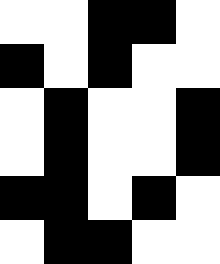[["white", "white", "black", "black", "white"], ["black", "white", "black", "white", "white"], ["white", "black", "white", "white", "black"], ["white", "black", "white", "white", "black"], ["black", "black", "white", "black", "white"], ["white", "black", "black", "white", "white"]]